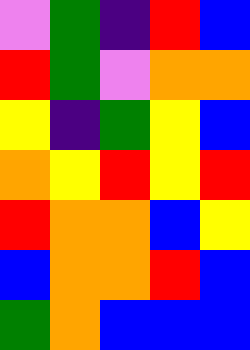[["violet", "green", "indigo", "red", "blue"], ["red", "green", "violet", "orange", "orange"], ["yellow", "indigo", "green", "yellow", "blue"], ["orange", "yellow", "red", "yellow", "red"], ["red", "orange", "orange", "blue", "yellow"], ["blue", "orange", "orange", "red", "blue"], ["green", "orange", "blue", "blue", "blue"]]